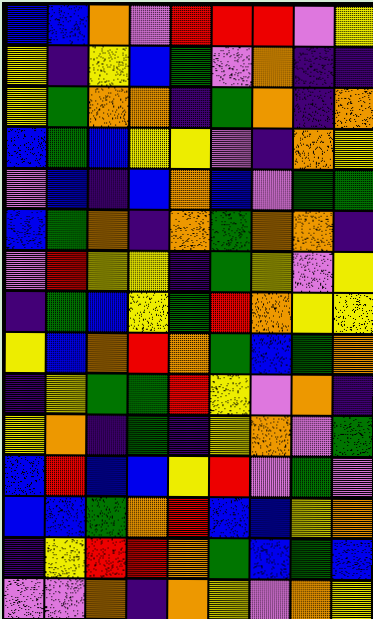[["blue", "blue", "orange", "violet", "red", "red", "red", "violet", "yellow"], ["yellow", "indigo", "yellow", "blue", "green", "violet", "orange", "indigo", "indigo"], ["yellow", "green", "orange", "orange", "indigo", "green", "orange", "indigo", "orange"], ["blue", "green", "blue", "yellow", "yellow", "violet", "indigo", "orange", "yellow"], ["violet", "blue", "indigo", "blue", "orange", "blue", "violet", "green", "green"], ["blue", "green", "orange", "indigo", "orange", "green", "orange", "orange", "indigo"], ["violet", "red", "yellow", "yellow", "indigo", "green", "yellow", "violet", "yellow"], ["indigo", "green", "blue", "yellow", "green", "red", "orange", "yellow", "yellow"], ["yellow", "blue", "orange", "red", "orange", "green", "blue", "green", "orange"], ["indigo", "yellow", "green", "green", "red", "yellow", "violet", "orange", "indigo"], ["yellow", "orange", "indigo", "green", "indigo", "yellow", "orange", "violet", "green"], ["blue", "red", "blue", "blue", "yellow", "red", "violet", "green", "violet"], ["blue", "blue", "green", "orange", "red", "blue", "blue", "yellow", "orange"], ["indigo", "yellow", "red", "red", "orange", "green", "blue", "green", "blue"], ["violet", "violet", "orange", "indigo", "orange", "yellow", "violet", "orange", "yellow"]]